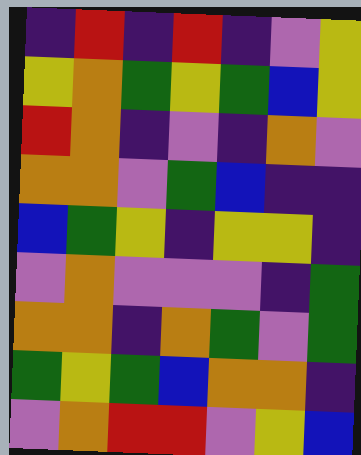[["indigo", "red", "indigo", "red", "indigo", "violet", "yellow"], ["yellow", "orange", "green", "yellow", "green", "blue", "yellow"], ["red", "orange", "indigo", "violet", "indigo", "orange", "violet"], ["orange", "orange", "violet", "green", "blue", "indigo", "indigo"], ["blue", "green", "yellow", "indigo", "yellow", "yellow", "indigo"], ["violet", "orange", "violet", "violet", "violet", "indigo", "green"], ["orange", "orange", "indigo", "orange", "green", "violet", "green"], ["green", "yellow", "green", "blue", "orange", "orange", "indigo"], ["violet", "orange", "red", "red", "violet", "yellow", "blue"]]